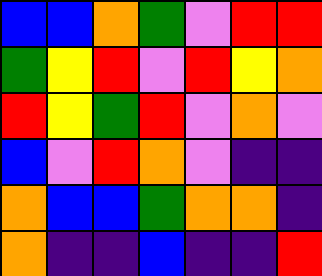[["blue", "blue", "orange", "green", "violet", "red", "red"], ["green", "yellow", "red", "violet", "red", "yellow", "orange"], ["red", "yellow", "green", "red", "violet", "orange", "violet"], ["blue", "violet", "red", "orange", "violet", "indigo", "indigo"], ["orange", "blue", "blue", "green", "orange", "orange", "indigo"], ["orange", "indigo", "indigo", "blue", "indigo", "indigo", "red"]]